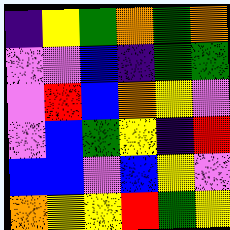[["indigo", "yellow", "green", "orange", "green", "orange"], ["violet", "violet", "blue", "indigo", "green", "green"], ["violet", "red", "blue", "orange", "yellow", "violet"], ["violet", "blue", "green", "yellow", "indigo", "red"], ["blue", "blue", "violet", "blue", "yellow", "violet"], ["orange", "yellow", "yellow", "red", "green", "yellow"]]